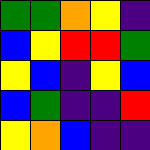[["green", "green", "orange", "yellow", "indigo"], ["blue", "yellow", "red", "red", "green"], ["yellow", "blue", "indigo", "yellow", "blue"], ["blue", "green", "indigo", "indigo", "red"], ["yellow", "orange", "blue", "indigo", "indigo"]]